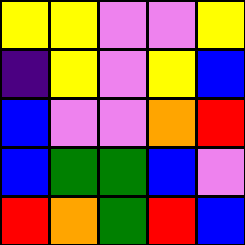[["yellow", "yellow", "violet", "violet", "yellow"], ["indigo", "yellow", "violet", "yellow", "blue"], ["blue", "violet", "violet", "orange", "red"], ["blue", "green", "green", "blue", "violet"], ["red", "orange", "green", "red", "blue"]]